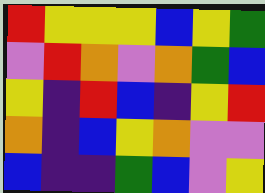[["red", "yellow", "yellow", "yellow", "blue", "yellow", "green"], ["violet", "red", "orange", "violet", "orange", "green", "blue"], ["yellow", "indigo", "red", "blue", "indigo", "yellow", "red"], ["orange", "indigo", "blue", "yellow", "orange", "violet", "violet"], ["blue", "indigo", "indigo", "green", "blue", "violet", "yellow"]]